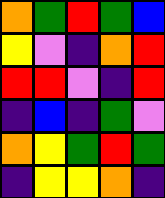[["orange", "green", "red", "green", "blue"], ["yellow", "violet", "indigo", "orange", "red"], ["red", "red", "violet", "indigo", "red"], ["indigo", "blue", "indigo", "green", "violet"], ["orange", "yellow", "green", "red", "green"], ["indigo", "yellow", "yellow", "orange", "indigo"]]